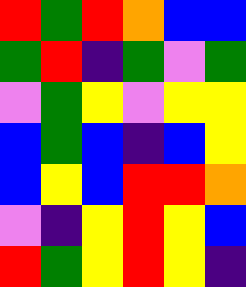[["red", "green", "red", "orange", "blue", "blue"], ["green", "red", "indigo", "green", "violet", "green"], ["violet", "green", "yellow", "violet", "yellow", "yellow"], ["blue", "green", "blue", "indigo", "blue", "yellow"], ["blue", "yellow", "blue", "red", "red", "orange"], ["violet", "indigo", "yellow", "red", "yellow", "blue"], ["red", "green", "yellow", "red", "yellow", "indigo"]]